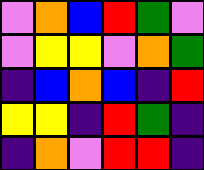[["violet", "orange", "blue", "red", "green", "violet"], ["violet", "yellow", "yellow", "violet", "orange", "green"], ["indigo", "blue", "orange", "blue", "indigo", "red"], ["yellow", "yellow", "indigo", "red", "green", "indigo"], ["indigo", "orange", "violet", "red", "red", "indigo"]]